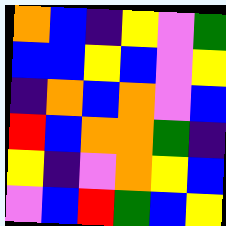[["orange", "blue", "indigo", "yellow", "violet", "green"], ["blue", "blue", "yellow", "blue", "violet", "yellow"], ["indigo", "orange", "blue", "orange", "violet", "blue"], ["red", "blue", "orange", "orange", "green", "indigo"], ["yellow", "indigo", "violet", "orange", "yellow", "blue"], ["violet", "blue", "red", "green", "blue", "yellow"]]